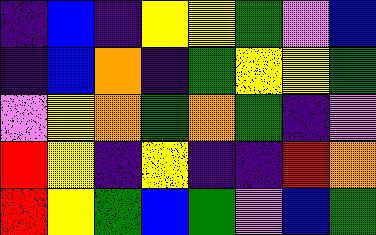[["indigo", "blue", "indigo", "yellow", "yellow", "green", "violet", "blue"], ["indigo", "blue", "orange", "indigo", "green", "yellow", "yellow", "green"], ["violet", "yellow", "orange", "green", "orange", "green", "indigo", "violet"], ["red", "yellow", "indigo", "yellow", "indigo", "indigo", "red", "orange"], ["red", "yellow", "green", "blue", "green", "violet", "blue", "green"]]